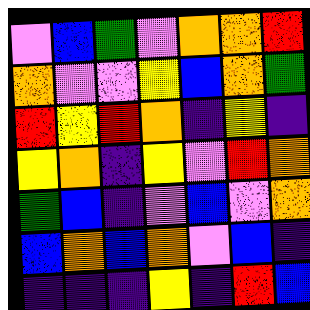[["violet", "blue", "green", "violet", "orange", "orange", "red"], ["orange", "violet", "violet", "yellow", "blue", "orange", "green"], ["red", "yellow", "red", "orange", "indigo", "yellow", "indigo"], ["yellow", "orange", "indigo", "yellow", "violet", "red", "orange"], ["green", "blue", "indigo", "violet", "blue", "violet", "orange"], ["blue", "orange", "blue", "orange", "violet", "blue", "indigo"], ["indigo", "indigo", "indigo", "yellow", "indigo", "red", "blue"]]